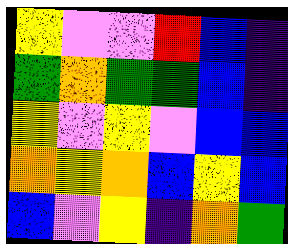[["yellow", "violet", "violet", "red", "blue", "indigo"], ["green", "orange", "green", "green", "blue", "indigo"], ["yellow", "violet", "yellow", "violet", "blue", "blue"], ["orange", "yellow", "orange", "blue", "yellow", "blue"], ["blue", "violet", "yellow", "indigo", "orange", "green"]]